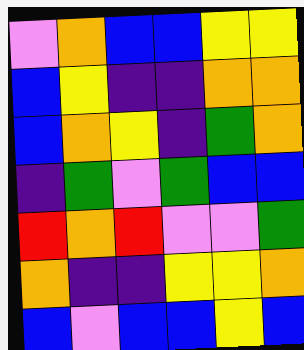[["violet", "orange", "blue", "blue", "yellow", "yellow"], ["blue", "yellow", "indigo", "indigo", "orange", "orange"], ["blue", "orange", "yellow", "indigo", "green", "orange"], ["indigo", "green", "violet", "green", "blue", "blue"], ["red", "orange", "red", "violet", "violet", "green"], ["orange", "indigo", "indigo", "yellow", "yellow", "orange"], ["blue", "violet", "blue", "blue", "yellow", "blue"]]